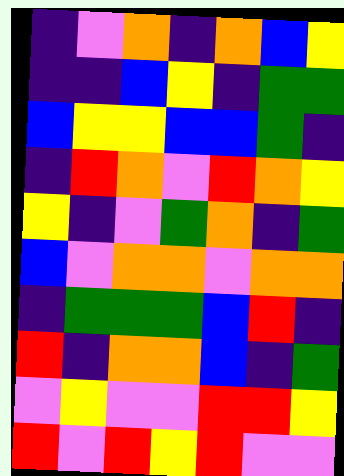[["indigo", "violet", "orange", "indigo", "orange", "blue", "yellow"], ["indigo", "indigo", "blue", "yellow", "indigo", "green", "green"], ["blue", "yellow", "yellow", "blue", "blue", "green", "indigo"], ["indigo", "red", "orange", "violet", "red", "orange", "yellow"], ["yellow", "indigo", "violet", "green", "orange", "indigo", "green"], ["blue", "violet", "orange", "orange", "violet", "orange", "orange"], ["indigo", "green", "green", "green", "blue", "red", "indigo"], ["red", "indigo", "orange", "orange", "blue", "indigo", "green"], ["violet", "yellow", "violet", "violet", "red", "red", "yellow"], ["red", "violet", "red", "yellow", "red", "violet", "violet"]]